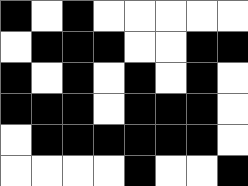[["black", "white", "black", "white", "white", "white", "white", "white"], ["white", "black", "black", "black", "white", "white", "black", "black"], ["black", "white", "black", "white", "black", "white", "black", "white"], ["black", "black", "black", "white", "black", "black", "black", "white"], ["white", "black", "black", "black", "black", "black", "black", "white"], ["white", "white", "white", "white", "black", "white", "white", "black"]]